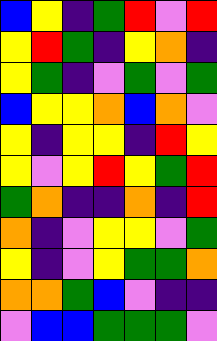[["blue", "yellow", "indigo", "green", "red", "violet", "red"], ["yellow", "red", "green", "indigo", "yellow", "orange", "indigo"], ["yellow", "green", "indigo", "violet", "green", "violet", "green"], ["blue", "yellow", "yellow", "orange", "blue", "orange", "violet"], ["yellow", "indigo", "yellow", "yellow", "indigo", "red", "yellow"], ["yellow", "violet", "yellow", "red", "yellow", "green", "red"], ["green", "orange", "indigo", "indigo", "orange", "indigo", "red"], ["orange", "indigo", "violet", "yellow", "yellow", "violet", "green"], ["yellow", "indigo", "violet", "yellow", "green", "green", "orange"], ["orange", "orange", "green", "blue", "violet", "indigo", "indigo"], ["violet", "blue", "blue", "green", "green", "green", "violet"]]